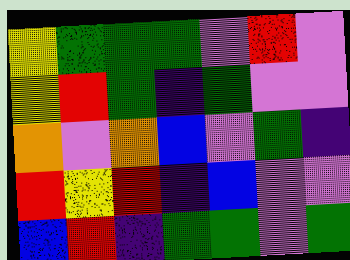[["yellow", "green", "green", "green", "violet", "red", "violet"], ["yellow", "red", "green", "indigo", "green", "violet", "violet"], ["orange", "violet", "orange", "blue", "violet", "green", "indigo"], ["red", "yellow", "red", "indigo", "blue", "violet", "violet"], ["blue", "red", "indigo", "green", "green", "violet", "green"]]